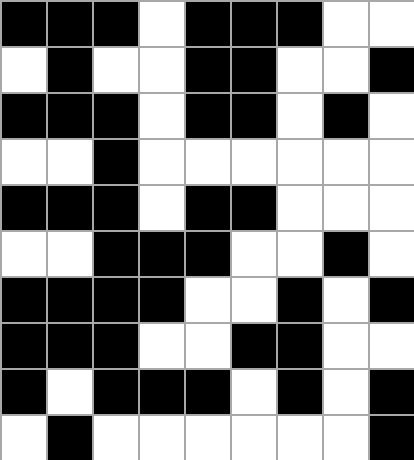[["black", "black", "black", "white", "black", "black", "black", "white", "white"], ["white", "black", "white", "white", "black", "black", "white", "white", "black"], ["black", "black", "black", "white", "black", "black", "white", "black", "white"], ["white", "white", "black", "white", "white", "white", "white", "white", "white"], ["black", "black", "black", "white", "black", "black", "white", "white", "white"], ["white", "white", "black", "black", "black", "white", "white", "black", "white"], ["black", "black", "black", "black", "white", "white", "black", "white", "black"], ["black", "black", "black", "white", "white", "black", "black", "white", "white"], ["black", "white", "black", "black", "black", "white", "black", "white", "black"], ["white", "black", "white", "white", "white", "white", "white", "white", "black"]]